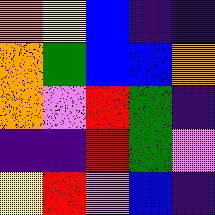[["orange", "yellow", "blue", "indigo", "indigo"], ["orange", "green", "blue", "blue", "orange"], ["orange", "violet", "red", "green", "indigo"], ["indigo", "indigo", "red", "green", "violet"], ["yellow", "red", "violet", "blue", "indigo"]]